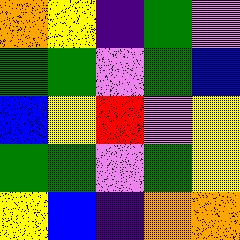[["orange", "yellow", "indigo", "green", "violet"], ["green", "green", "violet", "green", "blue"], ["blue", "yellow", "red", "violet", "yellow"], ["green", "green", "violet", "green", "yellow"], ["yellow", "blue", "indigo", "orange", "orange"]]